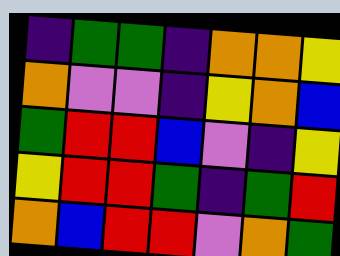[["indigo", "green", "green", "indigo", "orange", "orange", "yellow"], ["orange", "violet", "violet", "indigo", "yellow", "orange", "blue"], ["green", "red", "red", "blue", "violet", "indigo", "yellow"], ["yellow", "red", "red", "green", "indigo", "green", "red"], ["orange", "blue", "red", "red", "violet", "orange", "green"]]